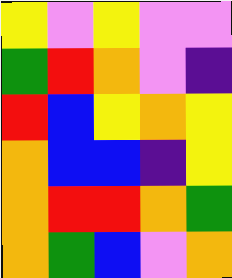[["yellow", "violet", "yellow", "violet", "violet"], ["green", "red", "orange", "violet", "indigo"], ["red", "blue", "yellow", "orange", "yellow"], ["orange", "blue", "blue", "indigo", "yellow"], ["orange", "red", "red", "orange", "green"], ["orange", "green", "blue", "violet", "orange"]]